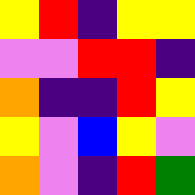[["yellow", "red", "indigo", "yellow", "yellow"], ["violet", "violet", "red", "red", "indigo"], ["orange", "indigo", "indigo", "red", "yellow"], ["yellow", "violet", "blue", "yellow", "violet"], ["orange", "violet", "indigo", "red", "green"]]